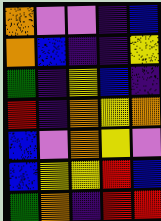[["orange", "violet", "violet", "indigo", "blue"], ["orange", "blue", "indigo", "indigo", "yellow"], ["green", "indigo", "yellow", "blue", "indigo"], ["red", "indigo", "orange", "yellow", "orange"], ["blue", "violet", "orange", "yellow", "violet"], ["blue", "yellow", "yellow", "red", "blue"], ["green", "orange", "indigo", "red", "red"]]